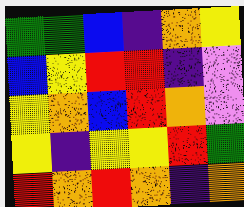[["green", "green", "blue", "indigo", "orange", "yellow"], ["blue", "yellow", "red", "red", "indigo", "violet"], ["yellow", "orange", "blue", "red", "orange", "violet"], ["yellow", "indigo", "yellow", "yellow", "red", "green"], ["red", "orange", "red", "orange", "indigo", "orange"]]